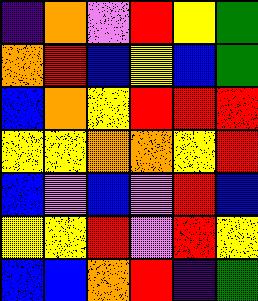[["indigo", "orange", "violet", "red", "yellow", "green"], ["orange", "red", "blue", "yellow", "blue", "green"], ["blue", "orange", "yellow", "red", "red", "red"], ["yellow", "yellow", "orange", "orange", "yellow", "red"], ["blue", "violet", "blue", "violet", "red", "blue"], ["yellow", "yellow", "red", "violet", "red", "yellow"], ["blue", "blue", "orange", "red", "indigo", "green"]]